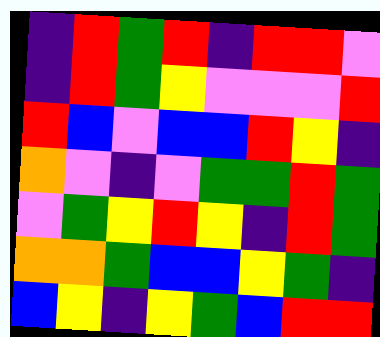[["indigo", "red", "green", "red", "indigo", "red", "red", "violet"], ["indigo", "red", "green", "yellow", "violet", "violet", "violet", "red"], ["red", "blue", "violet", "blue", "blue", "red", "yellow", "indigo"], ["orange", "violet", "indigo", "violet", "green", "green", "red", "green"], ["violet", "green", "yellow", "red", "yellow", "indigo", "red", "green"], ["orange", "orange", "green", "blue", "blue", "yellow", "green", "indigo"], ["blue", "yellow", "indigo", "yellow", "green", "blue", "red", "red"]]